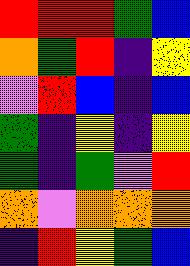[["red", "red", "red", "green", "blue"], ["orange", "green", "red", "indigo", "yellow"], ["violet", "red", "blue", "indigo", "blue"], ["green", "indigo", "yellow", "indigo", "yellow"], ["green", "indigo", "green", "violet", "red"], ["orange", "violet", "orange", "orange", "orange"], ["indigo", "red", "yellow", "green", "blue"]]